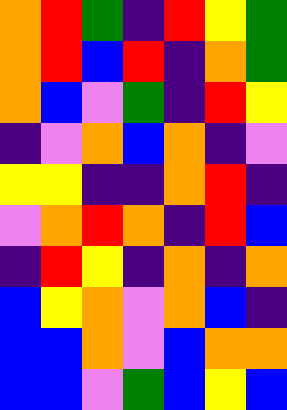[["orange", "red", "green", "indigo", "red", "yellow", "green"], ["orange", "red", "blue", "red", "indigo", "orange", "green"], ["orange", "blue", "violet", "green", "indigo", "red", "yellow"], ["indigo", "violet", "orange", "blue", "orange", "indigo", "violet"], ["yellow", "yellow", "indigo", "indigo", "orange", "red", "indigo"], ["violet", "orange", "red", "orange", "indigo", "red", "blue"], ["indigo", "red", "yellow", "indigo", "orange", "indigo", "orange"], ["blue", "yellow", "orange", "violet", "orange", "blue", "indigo"], ["blue", "blue", "orange", "violet", "blue", "orange", "orange"], ["blue", "blue", "violet", "green", "blue", "yellow", "blue"]]